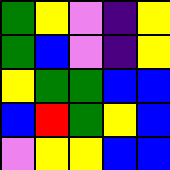[["green", "yellow", "violet", "indigo", "yellow"], ["green", "blue", "violet", "indigo", "yellow"], ["yellow", "green", "green", "blue", "blue"], ["blue", "red", "green", "yellow", "blue"], ["violet", "yellow", "yellow", "blue", "blue"]]